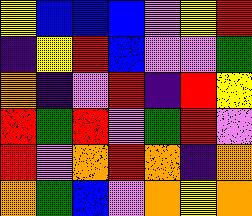[["yellow", "blue", "blue", "blue", "violet", "yellow", "red"], ["indigo", "yellow", "red", "blue", "violet", "violet", "green"], ["orange", "indigo", "violet", "red", "indigo", "red", "yellow"], ["red", "green", "red", "violet", "green", "red", "violet"], ["red", "violet", "orange", "red", "orange", "indigo", "orange"], ["orange", "green", "blue", "violet", "orange", "yellow", "orange"]]